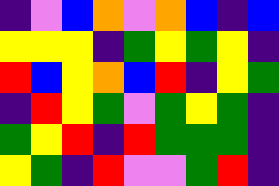[["indigo", "violet", "blue", "orange", "violet", "orange", "blue", "indigo", "blue"], ["yellow", "yellow", "yellow", "indigo", "green", "yellow", "green", "yellow", "indigo"], ["red", "blue", "yellow", "orange", "blue", "red", "indigo", "yellow", "green"], ["indigo", "red", "yellow", "green", "violet", "green", "yellow", "green", "indigo"], ["green", "yellow", "red", "indigo", "red", "green", "green", "green", "indigo"], ["yellow", "green", "indigo", "red", "violet", "violet", "green", "red", "indigo"]]